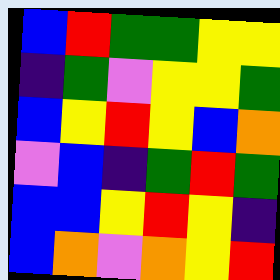[["blue", "red", "green", "green", "yellow", "yellow"], ["indigo", "green", "violet", "yellow", "yellow", "green"], ["blue", "yellow", "red", "yellow", "blue", "orange"], ["violet", "blue", "indigo", "green", "red", "green"], ["blue", "blue", "yellow", "red", "yellow", "indigo"], ["blue", "orange", "violet", "orange", "yellow", "red"]]